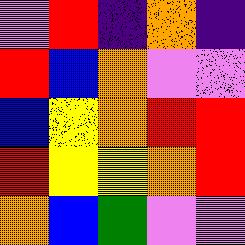[["violet", "red", "indigo", "orange", "indigo"], ["red", "blue", "orange", "violet", "violet"], ["blue", "yellow", "orange", "red", "red"], ["red", "yellow", "yellow", "orange", "red"], ["orange", "blue", "green", "violet", "violet"]]